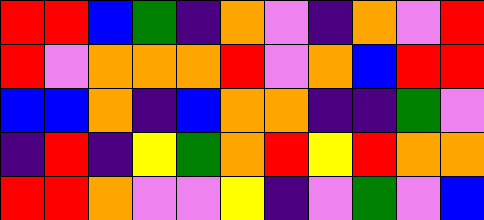[["red", "red", "blue", "green", "indigo", "orange", "violet", "indigo", "orange", "violet", "red"], ["red", "violet", "orange", "orange", "orange", "red", "violet", "orange", "blue", "red", "red"], ["blue", "blue", "orange", "indigo", "blue", "orange", "orange", "indigo", "indigo", "green", "violet"], ["indigo", "red", "indigo", "yellow", "green", "orange", "red", "yellow", "red", "orange", "orange"], ["red", "red", "orange", "violet", "violet", "yellow", "indigo", "violet", "green", "violet", "blue"]]